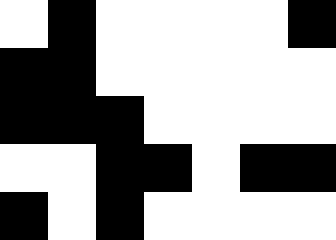[["white", "black", "white", "white", "white", "white", "black"], ["black", "black", "white", "white", "white", "white", "white"], ["black", "black", "black", "white", "white", "white", "white"], ["white", "white", "black", "black", "white", "black", "black"], ["black", "white", "black", "white", "white", "white", "white"]]